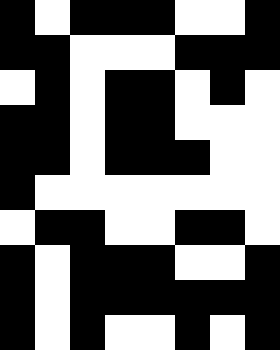[["black", "white", "black", "black", "black", "white", "white", "black"], ["black", "black", "white", "white", "white", "black", "black", "black"], ["white", "black", "white", "black", "black", "white", "black", "white"], ["black", "black", "white", "black", "black", "white", "white", "white"], ["black", "black", "white", "black", "black", "black", "white", "white"], ["black", "white", "white", "white", "white", "white", "white", "white"], ["white", "black", "black", "white", "white", "black", "black", "white"], ["black", "white", "black", "black", "black", "white", "white", "black"], ["black", "white", "black", "black", "black", "black", "black", "black"], ["black", "white", "black", "white", "white", "black", "white", "black"]]